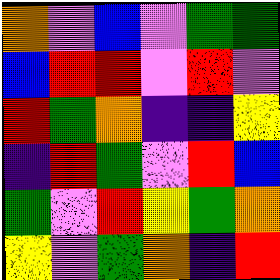[["orange", "violet", "blue", "violet", "green", "green"], ["blue", "red", "red", "violet", "red", "violet"], ["red", "green", "orange", "indigo", "indigo", "yellow"], ["indigo", "red", "green", "violet", "red", "blue"], ["green", "violet", "red", "yellow", "green", "orange"], ["yellow", "violet", "green", "orange", "indigo", "red"]]